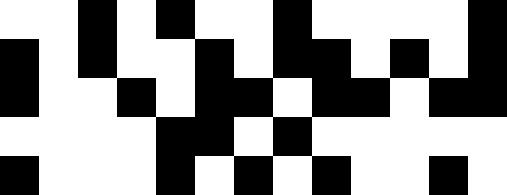[["white", "white", "black", "white", "black", "white", "white", "black", "white", "white", "white", "white", "black"], ["black", "white", "black", "white", "white", "black", "white", "black", "black", "white", "black", "white", "black"], ["black", "white", "white", "black", "white", "black", "black", "white", "black", "black", "white", "black", "black"], ["white", "white", "white", "white", "black", "black", "white", "black", "white", "white", "white", "white", "white"], ["black", "white", "white", "white", "black", "white", "black", "white", "black", "white", "white", "black", "white"]]